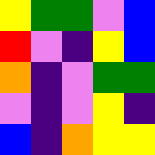[["yellow", "green", "green", "violet", "blue"], ["red", "violet", "indigo", "yellow", "blue"], ["orange", "indigo", "violet", "green", "green"], ["violet", "indigo", "violet", "yellow", "indigo"], ["blue", "indigo", "orange", "yellow", "yellow"]]